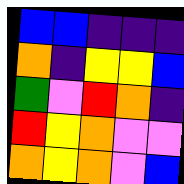[["blue", "blue", "indigo", "indigo", "indigo"], ["orange", "indigo", "yellow", "yellow", "blue"], ["green", "violet", "red", "orange", "indigo"], ["red", "yellow", "orange", "violet", "violet"], ["orange", "yellow", "orange", "violet", "blue"]]